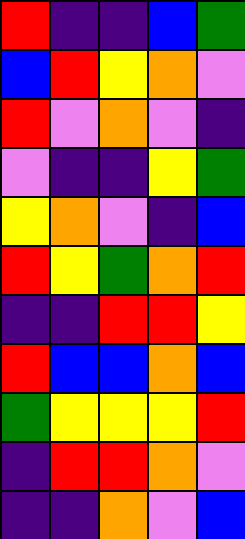[["red", "indigo", "indigo", "blue", "green"], ["blue", "red", "yellow", "orange", "violet"], ["red", "violet", "orange", "violet", "indigo"], ["violet", "indigo", "indigo", "yellow", "green"], ["yellow", "orange", "violet", "indigo", "blue"], ["red", "yellow", "green", "orange", "red"], ["indigo", "indigo", "red", "red", "yellow"], ["red", "blue", "blue", "orange", "blue"], ["green", "yellow", "yellow", "yellow", "red"], ["indigo", "red", "red", "orange", "violet"], ["indigo", "indigo", "orange", "violet", "blue"]]